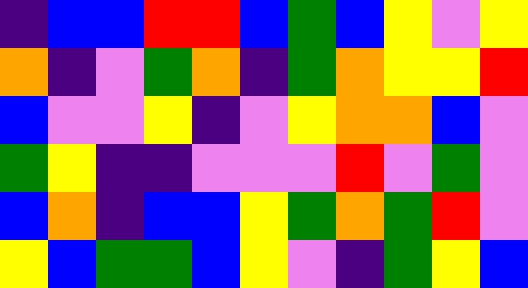[["indigo", "blue", "blue", "red", "red", "blue", "green", "blue", "yellow", "violet", "yellow"], ["orange", "indigo", "violet", "green", "orange", "indigo", "green", "orange", "yellow", "yellow", "red"], ["blue", "violet", "violet", "yellow", "indigo", "violet", "yellow", "orange", "orange", "blue", "violet"], ["green", "yellow", "indigo", "indigo", "violet", "violet", "violet", "red", "violet", "green", "violet"], ["blue", "orange", "indigo", "blue", "blue", "yellow", "green", "orange", "green", "red", "violet"], ["yellow", "blue", "green", "green", "blue", "yellow", "violet", "indigo", "green", "yellow", "blue"]]